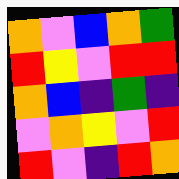[["orange", "violet", "blue", "orange", "green"], ["red", "yellow", "violet", "red", "red"], ["orange", "blue", "indigo", "green", "indigo"], ["violet", "orange", "yellow", "violet", "red"], ["red", "violet", "indigo", "red", "orange"]]